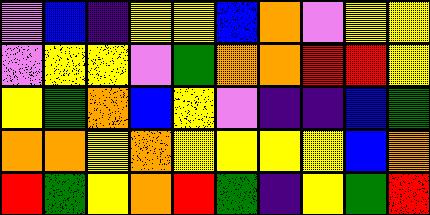[["violet", "blue", "indigo", "yellow", "yellow", "blue", "orange", "violet", "yellow", "yellow"], ["violet", "yellow", "yellow", "violet", "green", "orange", "orange", "red", "red", "yellow"], ["yellow", "green", "orange", "blue", "yellow", "violet", "indigo", "indigo", "blue", "green"], ["orange", "orange", "yellow", "orange", "yellow", "yellow", "yellow", "yellow", "blue", "orange"], ["red", "green", "yellow", "orange", "red", "green", "indigo", "yellow", "green", "red"]]